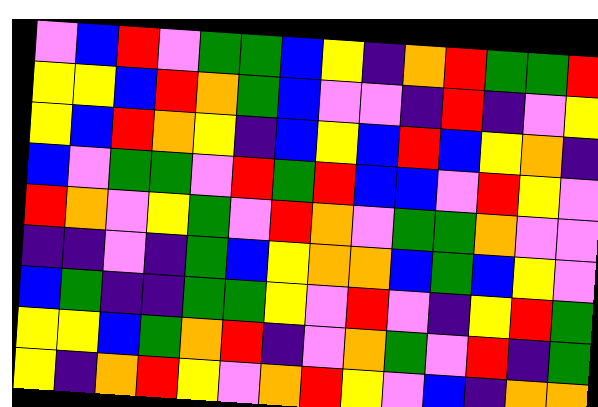[["violet", "blue", "red", "violet", "green", "green", "blue", "yellow", "indigo", "orange", "red", "green", "green", "red"], ["yellow", "yellow", "blue", "red", "orange", "green", "blue", "violet", "violet", "indigo", "red", "indigo", "violet", "yellow"], ["yellow", "blue", "red", "orange", "yellow", "indigo", "blue", "yellow", "blue", "red", "blue", "yellow", "orange", "indigo"], ["blue", "violet", "green", "green", "violet", "red", "green", "red", "blue", "blue", "violet", "red", "yellow", "violet"], ["red", "orange", "violet", "yellow", "green", "violet", "red", "orange", "violet", "green", "green", "orange", "violet", "violet"], ["indigo", "indigo", "violet", "indigo", "green", "blue", "yellow", "orange", "orange", "blue", "green", "blue", "yellow", "violet"], ["blue", "green", "indigo", "indigo", "green", "green", "yellow", "violet", "red", "violet", "indigo", "yellow", "red", "green"], ["yellow", "yellow", "blue", "green", "orange", "red", "indigo", "violet", "orange", "green", "violet", "red", "indigo", "green"], ["yellow", "indigo", "orange", "red", "yellow", "violet", "orange", "red", "yellow", "violet", "blue", "indigo", "orange", "orange"]]